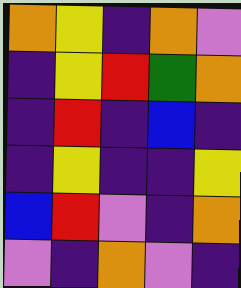[["orange", "yellow", "indigo", "orange", "violet"], ["indigo", "yellow", "red", "green", "orange"], ["indigo", "red", "indigo", "blue", "indigo"], ["indigo", "yellow", "indigo", "indigo", "yellow"], ["blue", "red", "violet", "indigo", "orange"], ["violet", "indigo", "orange", "violet", "indigo"]]